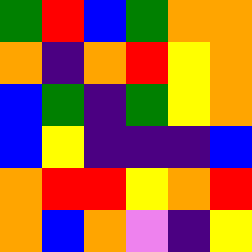[["green", "red", "blue", "green", "orange", "orange"], ["orange", "indigo", "orange", "red", "yellow", "orange"], ["blue", "green", "indigo", "green", "yellow", "orange"], ["blue", "yellow", "indigo", "indigo", "indigo", "blue"], ["orange", "red", "red", "yellow", "orange", "red"], ["orange", "blue", "orange", "violet", "indigo", "yellow"]]